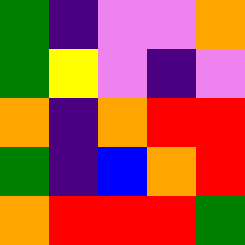[["green", "indigo", "violet", "violet", "orange"], ["green", "yellow", "violet", "indigo", "violet"], ["orange", "indigo", "orange", "red", "red"], ["green", "indigo", "blue", "orange", "red"], ["orange", "red", "red", "red", "green"]]